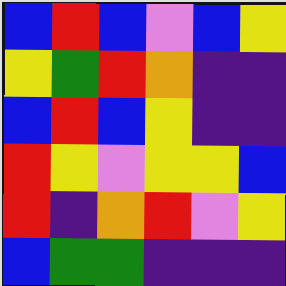[["blue", "red", "blue", "violet", "blue", "yellow"], ["yellow", "green", "red", "orange", "indigo", "indigo"], ["blue", "red", "blue", "yellow", "indigo", "indigo"], ["red", "yellow", "violet", "yellow", "yellow", "blue"], ["red", "indigo", "orange", "red", "violet", "yellow"], ["blue", "green", "green", "indigo", "indigo", "indigo"]]